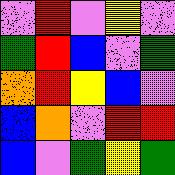[["violet", "red", "violet", "yellow", "violet"], ["green", "red", "blue", "violet", "green"], ["orange", "red", "yellow", "blue", "violet"], ["blue", "orange", "violet", "red", "red"], ["blue", "violet", "green", "yellow", "green"]]